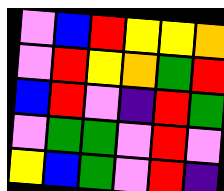[["violet", "blue", "red", "yellow", "yellow", "orange"], ["violet", "red", "yellow", "orange", "green", "red"], ["blue", "red", "violet", "indigo", "red", "green"], ["violet", "green", "green", "violet", "red", "violet"], ["yellow", "blue", "green", "violet", "red", "indigo"]]